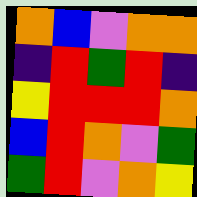[["orange", "blue", "violet", "orange", "orange"], ["indigo", "red", "green", "red", "indigo"], ["yellow", "red", "red", "red", "orange"], ["blue", "red", "orange", "violet", "green"], ["green", "red", "violet", "orange", "yellow"]]